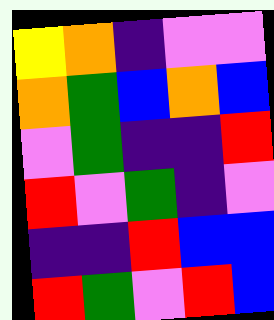[["yellow", "orange", "indigo", "violet", "violet"], ["orange", "green", "blue", "orange", "blue"], ["violet", "green", "indigo", "indigo", "red"], ["red", "violet", "green", "indigo", "violet"], ["indigo", "indigo", "red", "blue", "blue"], ["red", "green", "violet", "red", "blue"]]